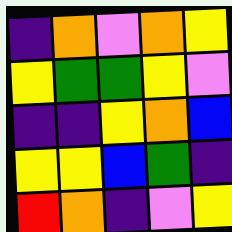[["indigo", "orange", "violet", "orange", "yellow"], ["yellow", "green", "green", "yellow", "violet"], ["indigo", "indigo", "yellow", "orange", "blue"], ["yellow", "yellow", "blue", "green", "indigo"], ["red", "orange", "indigo", "violet", "yellow"]]